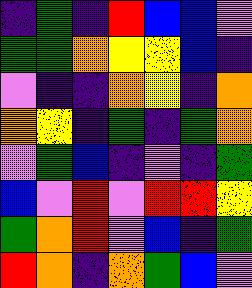[["indigo", "green", "indigo", "red", "blue", "blue", "violet"], ["green", "green", "orange", "yellow", "yellow", "blue", "indigo"], ["violet", "indigo", "indigo", "orange", "yellow", "indigo", "orange"], ["orange", "yellow", "indigo", "green", "indigo", "green", "orange"], ["violet", "green", "blue", "indigo", "violet", "indigo", "green"], ["blue", "violet", "red", "violet", "red", "red", "yellow"], ["green", "orange", "red", "violet", "blue", "indigo", "green"], ["red", "orange", "indigo", "orange", "green", "blue", "violet"]]